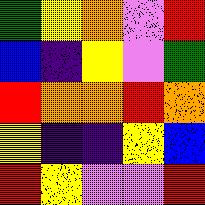[["green", "yellow", "orange", "violet", "red"], ["blue", "indigo", "yellow", "violet", "green"], ["red", "orange", "orange", "red", "orange"], ["yellow", "indigo", "indigo", "yellow", "blue"], ["red", "yellow", "violet", "violet", "red"]]